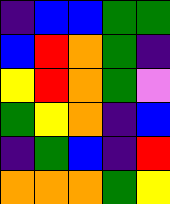[["indigo", "blue", "blue", "green", "green"], ["blue", "red", "orange", "green", "indigo"], ["yellow", "red", "orange", "green", "violet"], ["green", "yellow", "orange", "indigo", "blue"], ["indigo", "green", "blue", "indigo", "red"], ["orange", "orange", "orange", "green", "yellow"]]